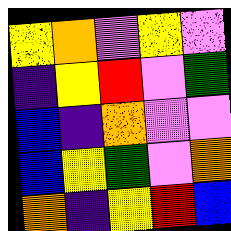[["yellow", "orange", "violet", "yellow", "violet"], ["indigo", "yellow", "red", "violet", "green"], ["blue", "indigo", "orange", "violet", "violet"], ["blue", "yellow", "green", "violet", "orange"], ["orange", "indigo", "yellow", "red", "blue"]]